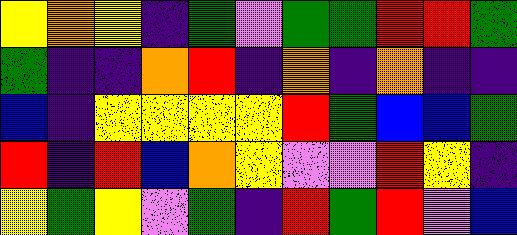[["yellow", "orange", "yellow", "indigo", "green", "violet", "green", "green", "red", "red", "green"], ["green", "indigo", "indigo", "orange", "red", "indigo", "orange", "indigo", "orange", "indigo", "indigo"], ["blue", "indigo", "yellow", "yellow", "yellow", "yellow", "red", "green", "blue", "blue", "green"], ["red", "indigo", "red", "blue", "orange", "yellow", "violet", "violet", "red", "yellow", "indigo"], ["yellow", "green", "yellow", "violet", "green", "indigo", "red", "green", "red", "violet", "blue"]]